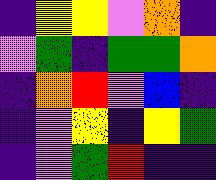[["indigo", "yellow", "yellow", "violet", "orange", "indigo"], ["violet", "green", "indigo", "green", "green", "orange"], ["indigo", "orange", "red", "violet", "blue", "indigo"], ["indigo", "violet", "yellow", "indigo", "yellow", "green"], ["indigo", "violet", "green", "red", "indigo", "indigo"]]